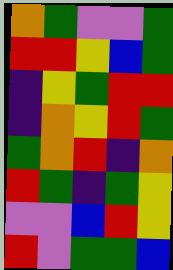[["orange", "green", "violet", "violet", "green"], ["red", "red", "yellow", "blue", "green"], ["indigo", "yellow", "green", "red", "red"], ["indigo", "orange", "yellow", "red", "green"], ["green", "orange", "red", "indigo", "orange"], ["red", "green", "indigo", "green", "yellow"], ["violet", "violet", "blue", "red", "yellow"], ["red", "violet", "green", "green", "blue"]]